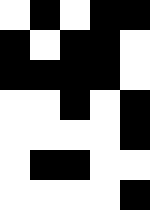[["white", "black", "white", "black", "black"], ["black", "white", "black", "black", "white"], ["black", "black", "black", "black", "white"], ["white", "white", "black", "white", "black"], ["white", "white", "white", "white", "black"], ["white", "black", "black", "white", "white"], ["white", "white", "white", "white", "black"]]